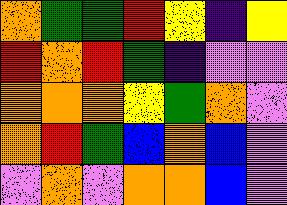[["orange", "green", "green", "red", "yellow", "indigo", "yellow"], ["red", "orange", "red", "green", "indigo", "violet", "violet"], ["orange", "orange", "orange", "yellow", "green", "orange", "violet"], ["orange", "red", "green", "blue", "orange", "blue", "violet"], ["violet", "orange", "violet", "orange", "orange", "blue", "violet"]]